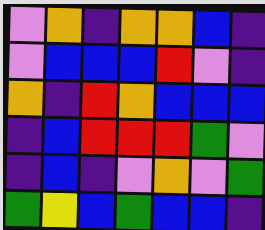[["violet", "orange", "indigo", "orange", "orange", "blue", "indigo"], ["violet", "blue", "blue", "blue", "red", "violet", "indigo"], ["orange", "indigo", "red", "orange", "blue", "blue", "blue"], ["indigo", "blue", "red", "red", "red", "green", "violet"], ["indigo", "blue", "indigo", "violet", "orange", "violet", "green"], ["green", "yellow", "blue", "green", "blue", "blue", "indigo"]]